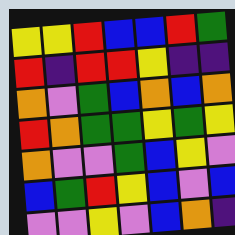[["yellow", "yellow", "red", "blue", "blue", "red", "green"], ["red", "indigo", "red", "red", "yellow", "indigo", "indigo"], ["orange", "violet", "green", "blue", "orange", "blue", "orange"], ["red", "orange", "green", "green", "yellow", "green", "yellow"], ["orange", "violet", "violet", "green", "blue", "yellow", "violet"], ["blue", "green", "red", "yellow", "blue", "violet", "blue"], ["violet", "violet", "yellow", "violet", "blue", "orange", "indigo"]]